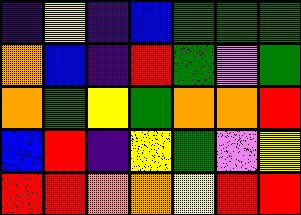[["indigo", "yellow", "indigo", "blue", "green", "green", "green"], ["orange", "blue", "indigo", "red", "green", "violet", "green"], ["orange", "green", "yellow", "green", "orange", "orange", "red"], ["blue", "red", "indigo", "yellow", "green", "violet", "yellow"], ["red", "red", "orange", "orange", "yellow", "red", "red"]]